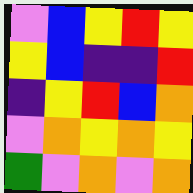[["violet", "blue", "yellow", "red", "yellow"], ["yellow", "blue", "indigo", "indigo", "red"], ["indigo", "yellow", "red", "blue", "orange"], ["violet", "orange", "yellow", "orange", "yellow"], ["green", "violet", "orange", "violet", "orange"]]